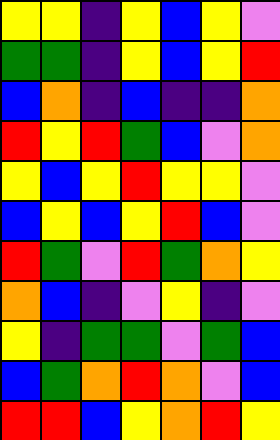[["yellow", "yellow", "indigo", "yellow", "blue", "yellow", "violet"], ["green", "green", "indigo", "yellow", "blue", "yellow", "red"], ["blue", "orange", "indigo", "blue", "indigo", "indigo", "orange"], ["red", "yellow", "red", "green", "blue", "violet", "orange"], ["yellow", "blue", "yellow", "red", "yellow", "yellow", "violet"], ["blue", "yellow", "blue", "yellow", "red", "blue", "violet"], ["red", "green", "violet", "red", "green", "orange", "yellow"], ["orange", "blue", "indigo", "violet", "yellow", "indigo", "violet"], ["yellow", "indigo", "green", "green", "violet", "green", "blue"], ["blue", "green", "orange", "red", "orange", "violet", "blue"], ["red", "red", "blue", "yellow", "orange", "red", "yellow"]]